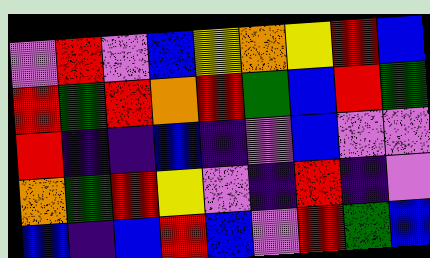[["violet", "red", "violet", "blue", "yellow", "orange", "yellow", "red", "blue"], ["red", "green", "red", "orange", "red", "green", "blue", "red", "green"], ["red", "indigo", "indigo", "blue", "indigo", "violet", "blue", "violet", "violet"], ["orange", "green", "red", "yellow", "violet", "indigo", "red", "indigo", "violet"], ["blue", "indigo", "blue", "red", "blue", "violet", "red", "green", "blue"]]